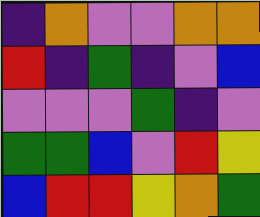[["indigo", "orange", "violet", "violet", "orange", "orange"], ["red", "indigo", "green", "indigo", "violet", "blue"], ["violet", "violet", "violet", "green", "indigo", "violet"], ["green", "green", "blue", "violet", "red", "yellow"], ["blue", "red", "red", "yellow", "orange", "green"]]